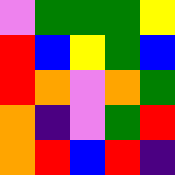[["violet", "green", "green", "green", "yellow"], ["red", "blue", "yellow", "green", "blue"], ["red", "orange", "violet", "orange", "green"], ["orange", "indigo", "violet", "green", "red"], ["orange", "red", "blue", "red", "indigo"]]